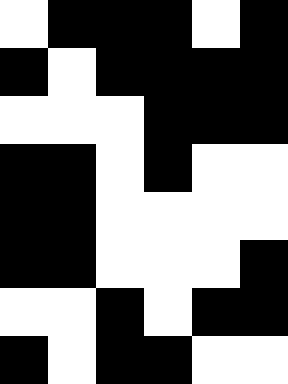[["white", "black", "black", "black", "white", "black"], ["black", "white", "black", "black", "black", "black"], ["white", "white", "white", "black", "black", "black"], ["black", "black", "white", "black", "white", "white"], ["black", "black", "white", "white", "white", "white"], ["black", "black", "white", "white", "white", "black"], ["white", "white", "black", "white", "black", "black"], ["black", "white", "black", "black", "white", "white"]]